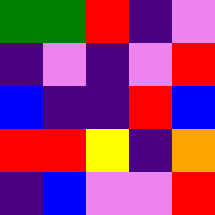[["green", "green", "red", "indigo", "violet"], ["indigo", "violet", "indigo", "violet", "red"], ["blue", "indigo", "indigo", "red", "blue"], ["red", "red", "yellow", "indigo", "orange"], ["indigo", "blue", "violet", "violet", "red"]]